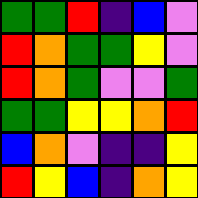[["green", "green", "red", "indigo", "blue", "violet"], ["red", "orange", "green", "green", "yellow", "violet"], ["red", "orange", "green", "violet", "violet", "green"], ["green", "green", "yellow", "yellow", "orange", "red"], ["blue", "orange", "violet", "indigo", "indigo", "yellow"], ["red", "yellow", "blue", "indigo", "orange", "yellow"]]